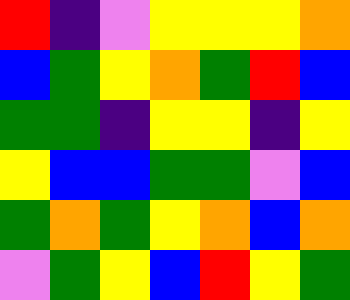[["red", "indigo", "violet", "yellow", "yellow", "yellow", "orange"], ["blue", "green", "yellow", "orange", "green", "red", "blue"], ["green", "green", "indigo", "yellow", "yellow", "indigo", "yellow"], ["yellow", "blue", "blue", "green", "green", "violet", "blue"], ["green", "orange", "green", "yellow", "orange", "blue", "orange"], ["violet", "green", "yellow", "blue", "red", "yellow", "green"]]